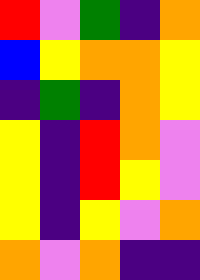[["red", "violet", "green", "indigo", "orange"], ["blue", "yellow", "orange", "orange", "yellow"], ["indigo", "green", "indigo", "orange", "yellow"], ["yellow", "indigo", "red", "orange", "violet"], ["yellow", "indigo", "red", "yellow", "violet"], ["yellow", "indigo", "yellow", "violet", "orange"], ["orange", "violet", "orange", "indigo", "indigo"]]